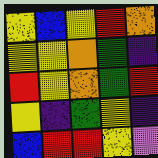[["yellow", "blue", "yellow", "red", "orange"], ["yellow", "yellow", "orange", "green", "indigo"], ["red", "yellow", "orange", "green", "red"], ["yellow", "indigo", "green", "yellow", "indigo"], ["blue", "red", "red", "yellow", "violet"]]